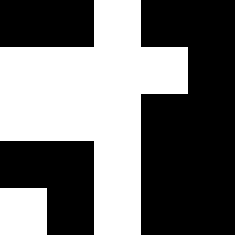[["black", "black", "white", "black", "black"], ["white", "white", "white", "white", "black"], ["white", "white", "white", "black", "black"], ["black", "black", "white", "black", "black"], ["white", "black", "white", "black", "black"]]